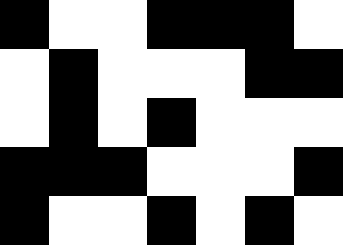[["black", "white", "white", "black", "black", "black", "white"], ["white", "black", "white", "white", "white", "black", "black"], ["white", "black", "white", "black", "white", "white", "white"], ["black", "black", "black", "white", "white", "white", "black"], ["black", "white", "white", "black", "white", "black", "white"]]